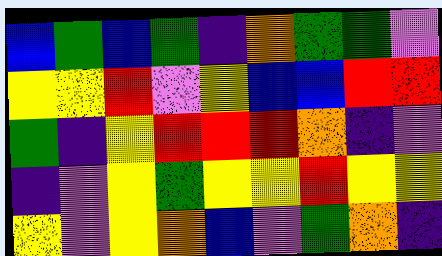[["blue", "green", "blue", "green", "indigo", "orange", "green", "green", "violet"], ["yellow", "yellow", "red", "violet", "yellow", "blue", "blue", "red", "red"], ["green", "indigo", "yellow", "red", "red", "red", "orange", "indigo", "violet"], ["indigo", "violet", "yellow", "green", "yellow", "yellow", "red", "yellow", "yellow"], ["yellow", "violet", "yellow", "orange", "blue", "violet", "green", "orange", "indigo"]]